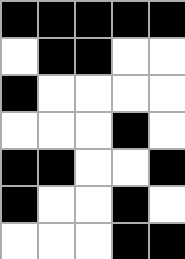[["black", "black", "black", "black", "black"], ["white", "black", "black", "white", "white"], ["black", "white", "white", "white", "white"], ["white", "white", "white", "black", "white"], ["black", "black", "white", "white", "black"], ["black", "white", "white", "black", "white"], ["white", "white", "white", "black", "black"]]